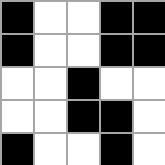[["black", "white", "white", "black", "black"], ["black", "white", "white", "black", "black"], ["white", "white", "black", "white", "white"], ["white", "white", "black", "black", "white"], ["black", "white", "white", "black", "white"]]